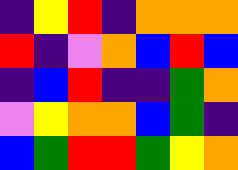[["indigo", "yellow", "red", "indigo", "orange", "orange", "orange"], ["red", "indigo", "violet", "orange", "blue", "red", "blue"], ["indigo", "blue", "red", "indigo", "indigo", "green", "orange"], ["violet", "yellow", "orange", "orange", "blue", "green", "indigo"], ["blue", "green", "red", "red", "green", "yellow", "orange"]]